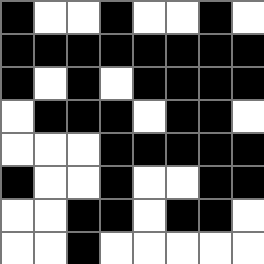[["black", "white", "white", "black", "white", "white", "black", "white"], ["black", "black", "black", "black", "black", "black", "black", "black"], ["black", "white", "black", "white", "black", "black", "black", "black"], ["white", "black", "black", "black", "white", "black", "black", "white"], ["white", "white", "white", "black", "black", "black", "black", "black"], ["black", "white", "white", "black", "white", "white", "black", "black"], ["white", "white", "black", "black", "white", "black", "black", "white"], ["white", "white", "black", "white", "white", "white", "white", "white"]]